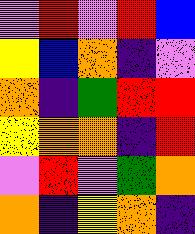[["violet", "red", "violet", "red", "blue"], ["yellow", "blue", "orange", "indigo", "violet"], ["orange", "indigo", "green", "red", "red"], ["yellow", "orange", "orange", "indigo", "red"], ["violet", "red", "violet", "green", "orange"], ["orange", "indigo", "yellow", "orange", "indigo"]]